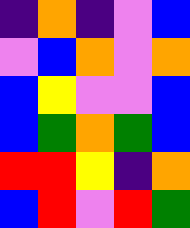[["indigo", "orange", "indigo", "violet", "blue"], ["violet", "blue", "orange", "violet", "orange"], ["blue", "yellow", "violet", "violet", "blue"], ["blue", "green", "orange", "green", "blue"], ["red", "red", "yellow", "indigo", "orange"], ["blue", "red", "violet", "red", "green"]]